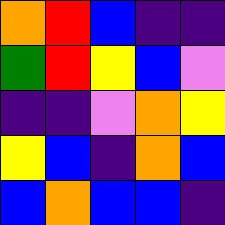[["orange", "red", "blue", "indigo", "indigo"], ["green", "red", "yellow", "blue", "violet"], ["indigo", "indigo", "violet", "orange", "yellow"], ["yellow", "blue", "indigo", "orange", "blue"], ["blue", "orange", "blue", "blue", "indigo"]]